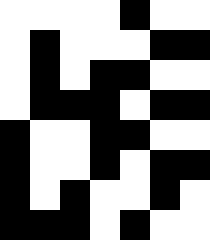[["white", "white", "white", "white", "black", "white", "white"], ["white", "black", "white", "white", "white", "black", "black"], ["white", "black", "white", "black", "black", "white", "white"], ["white", "black", "black", "black", "white", "black", "black"], ["black", "white", "white", "black", "black", "white", "white"], ["black", "white", "white", "black", "white", "black", "black"], ["black", "white", "black", "white", "white", "black", "white"], ["black", "black", "black", "white", "black", "white", "white"]]